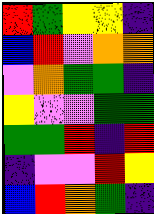[["red", "green", "yellow", "yellow", "indigo"], ["blue", "red", "violet", "orange", "orange"], ["violet", "orange", "green", "green", "indigo"], ["yellow", "violet", "violet", "green", "green"], ["green", "green", "red", "indigo", "red"], ["indigo", "violet", "violet", "red", "yellow"], ["blue", "red", "orange", "green", "indigo"]]